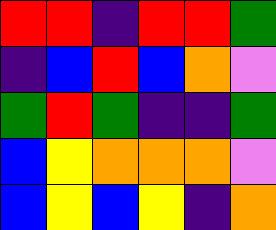[["red", "red", "indigo", "red", "red", "green"], ["indigo", "blue", "red", "blue", "orange", "violet"], ["green", "red", "green", "indigo", "indigo", "green"], ["blue", "yellow", "orange", "orange", "orange", "violet"], ["blue", "yellow", "blue", "yellow", "indigo", "orange"]]